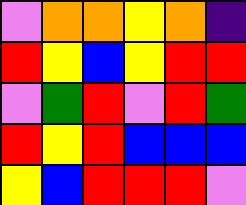[["violet", "orange", "orange", "yellow", "orange", "indigo"], ["red", "yellow", "blue", "yellow", "red", "red"], ["violet", "green", "red", "violet", "red", "green"], ["red", "yellow", "red", "blue", "blue", "blue"], ["yellow", "blue", "red", "red", "red", "violet"]]